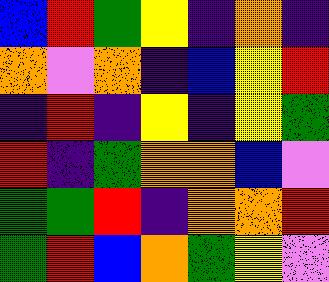[["blue", "red", "green", "yellow", "indigo", "orange", "indigo"], ["orange", "violet", "orange", "indigo", "blue", "yellow", "red"], ["indigo", "red", "indigo", "yellow", "indigo", "yellow", "green"], ["red", "indigo", "green", "orange", "orange", "blue", "violet"], ["green", "green", "red", "indigo", "orange", "orange", "red"], ["green", "red", "blue", "orange", "green", "yellow", "violet"]]